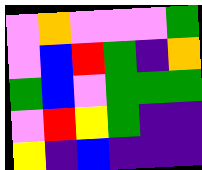[["violet", "orange", "violet", "violet", "violet", "green"], ["violet", "blue", "red", "green", "indigo", "orange"], ["green", "blue", "violet", "green", "green", "green"], ["violet", "red", "yellow", "green", "indigo", "indigo"], ["yellow", "indigo", "blue", "indigo", "indigo", "indigo"]]